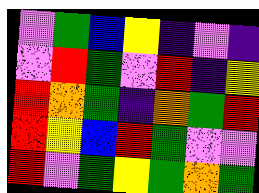[["violet", "green", "blue", "yellow", "indigo", "violet", "indigo"], ["violet", "red", "green", "violet", "red", "indigo", "yellow"], ["red", "orange", "green", "indigo", "orange", "green", "red"], ["red", "yellow", "blue", "red", "green", "violet", "violet"], ["red", "violet", "green", "yellow", "green", "orange", "green"]]